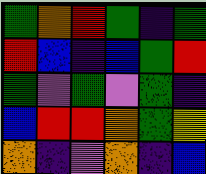[["green", "orange", "red", "green", "indigo", "green"], ["red", "blue", "indigo", "blue", "green", "red"], ["green", "violet", "green", "violet", "green", "indigo"], ["blue", "red", "red", "orange", "green", "yellow"], ["orange", "indigo", "violet", "orange", "indigo", "blue"]]